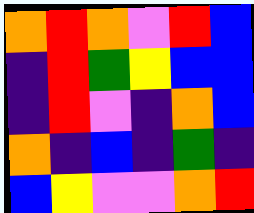[["orange", "red", "orange", "violet", "red", "blue"], ["indigo", "red", "green", "yellow", "blue", "blue"], ["indigo", "red", "violet", "indigo", "orange", "blue"], ["orange", "indigo", "blue", "indigo", "green", "indigo"], ["blue", "yellow", "violet", "violet", "orange", "red"]]